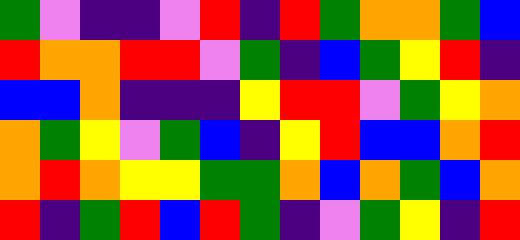[["green", "violet", "indigo", "indigo", "violet", "red", "indigo", "red", "green", "orange", "orange", "green", "blue"], ["red", "orange", "orange", "red", "red", "violet", "green", "indigo", "blue", "green", "yellow", "red", "indigo"], ["blue", "blue", "orange", "indigo", "indigo", "indigo", "yellow", "red", "red", "violet", "green", "yellow", "orange"], ["orange", "green", "yellow", "violet", "green", "blue", "indigo", "yellow", "red", "blue", "blue", "orange", "red"], ["orange", "red", "orange", "yellow", "yellow", "green", "green", "orange", "blue", "orange", "green", "blue", "orange"], ["red", "indigo", "green", "red", "blue", "red", "green", "indigo", "violet", "green", "yellow", "indigo", "red"]]